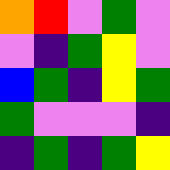[["orange", "red", "violet", "green", "violet"], ["violet", "indigo", "green", "yellow", "violet"], ["blue", "green", "indigo", "yellow", "green"], ["green", "violet", "violet", "violet", "indigo"], ["indigo", "green", "indigo", "green", "yellow"]]